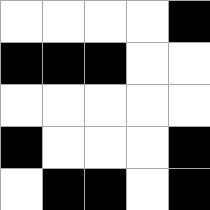[["white", "white", "white", "white", "black"], ["black", "black", "black", "white", "white"], ["white", "white", "white", "white", "white"], ["black", "white", "white", "white", "black"], ["white", "black", "black", "white", "black"]]